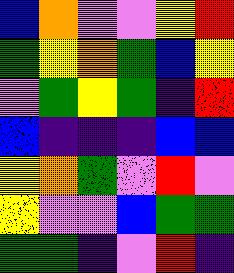[["blue", "orange", "violet", "violet", "yellow", "red"], ["green", "yellow", "orange", "green", "blue", "yellow"], ["violet", "green", "yellow", "green", "indigo", "red"], ["blue", "indigo", "indigo", "indigo", "blue", "blue"], ["yellow", "orange", "green", "violet", "red", "violet"], ["yellow", "violet", "violet", "blue", "green", "green"], ["green", "green", "indigo", "violet", "red", "indigo"]]